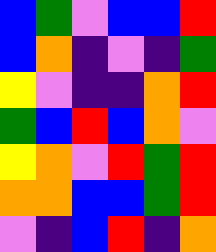[["blue", "green", "violet", "blue", "blue", "red"], ["blue", "orange", "indigo", "violet", "indigo", "green"], ["yellow", "violet", "indigo", "indigo", "orange", "red"], ["green", "blue", "red", "blue", "orange", "violet"], ["yellow", "orange", "violet", "red", "green", "red"], ["orange", "orange", "blue", "blue", "green", "red"], ["violet", "indigo", "blue", "red", "indigo", "orange"]]